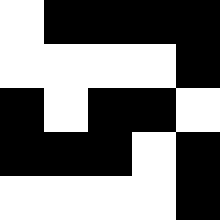[["white", "black", "black", "black", "black"], ["white", "white", "white", "white", "black"], ["black", "white", "black", "black", "white"], ["black", "black", "black", "white", "black"], ["white", "white", "white", "white", "black"]]